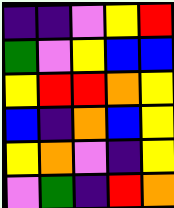[["indigo", "indigo", "violet", "yellow", "red"], ["green", "violet", "yellow", "blue", "blue"], ["yellow", "red", "red", "orange", "yellow"], ["blue", "indigo", "orange", "blue", "yellow"], ["yellow", "orange", "violet", "indigo", "yellow"], ["violet", "green", "indigo", "red", "orange"]]